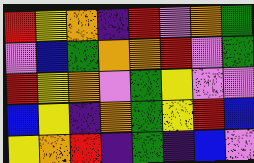[["red", "yellow", "orange", "indigo", "red", "violet", "orange", "green"], ["violet", "blue", "green", "orange", "orange", "red", "violet", "green"], ["red", "yellow", "orange", "violet", "green", "yellow", "violet", "violet"], ["blue", "yellow", "indigo", "orange", "green", "yellow", "red", "blue"], ["yellow", "orange", "red", "indigo", "green", "indigo", "blue", "violet"]]